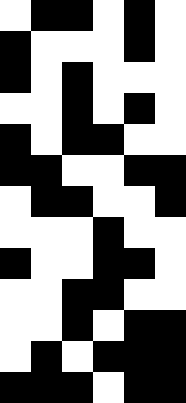[["white", "black", "black", "white", "black", "white"], ["black", "white", "white", "white", "black", "white"], ["black", "white", "black", "white", "white", "white"], ["white", "white", "black", "white", "black", "white"], ["black", "white", "black", "black", "white", "white"], ["black", "black", "white", "white", "black", "black"], ["white", "black", "black", "white", "white", "black"], ["white", "white", "white", "black", "white", "white"], ["black", "white", "white", "black", "black", "white"], ["white", "white", "black", "black", "white", "white"], ["white", "white", "black", "white", "black", "black"], ["white", "black", "white", "black", "black", "black"], ["black", "black", "black", "white", "black", "black"]]